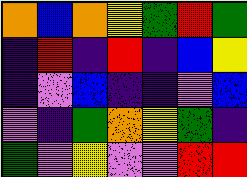[["orange", "blue", "orange", "yellow", "green", "red", "green"], ["indigo", "red", "indigo", "red", "indigo", "blue", "yellow"], ["indigo", "violet", "blue", "indigo", "indigo", "violet", "blue"], ["violet", "indigo", "green", "orange", "yellow", "green", "indigo"], ["green", "violet", "yellow", "violet", "violet", "red", "red"]]